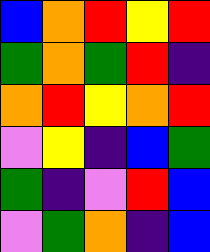[["blue", "orange", "red", "yellow", "red"], ["green", "orange", "green", "red", "indigo"], ["orange", "red", "yellow", "orange", "red"], ["violet", "yellow", "indigo", "blue", "green"], ["green", "indigo", "violet", "red", "blue"], ["violet", "green", "orange", "indigo", "blue"]]